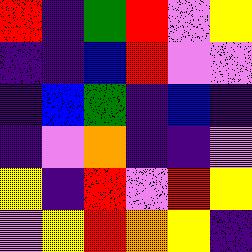[["red", "indigo", "green", "red", "violet", "yellow"], ["indigo", "indigo", "blue", "red", "violet", "violet"], ["indigo", "blue", "green", "indigo", "blue", "indigo"], ["indigo", "violet", "orange", "indigo", "indigo", "violet"], ["yellow", "indigo", "red", "violet", "red", "yellow"], ["violet", "yellow", "red", "orange", "yellow", "indigo"]]